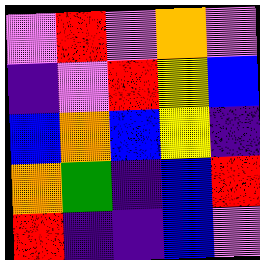[["violet", "red", "violet", "orange", "violet"], ["indigo", "violet", "red", "yellow", "blue"], ["blue", "orange", "blue", "yellow", "indigo"], ["orange", "green", "indigo", "blue", "red"], ["red", "indigo", "indigo", "blue", "violet"]]